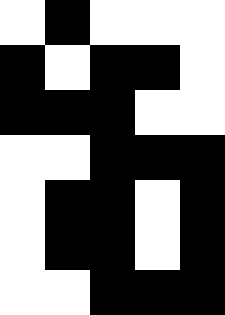[["white", "black", "white", "white", "white"], ["black", "white", "black", "black", "white"], ["black", "black", "black", "white", "white"], ["white", "white", "black", "black", "black"], ["white", "black", "black", "white", "black"], ["white", "black", "black", "white", "black"], ["white", "white", "black", "black", "black"]]